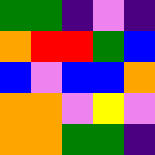[["green", "green", "indigo", "violet", "indigo"], ["orange", "red", "red", "green", "blue"], ["blue", "violet", "blue", "blue", "orange"], ["orange", "orange", "violet", "yellow", "violet"], ["orange", "orange", "green", "green", "indigo"]]